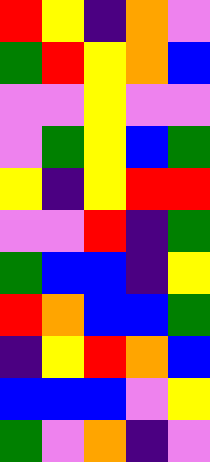[["red", "yellow", "indigo", "orange", "violet"], ["green", "red", "yellow", "orange", "blue"], ["violet", "violet", "yellow", "violet", "violet"], ["violet", "green", "yellow", "blue", "green"], ["yellow", "indigo", "yellow", "red", "red"], ["violet", "violet", "red", "indigo", "green"], ["green", "blue", "blue", "indigo", "yellow"], ["red", "orange", "blue", "blue", "green"], ["indigo", "yellow", "red", "orange", "blue"], ["blue", "blue", "blue", "violet", "yellow"], ["green", "violet", "orange", "indigo", "violet"]]